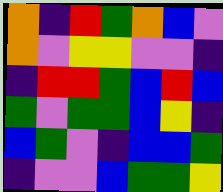[["orange", "indigo", "red", "green", "orange", "blue", "violet"], ["orange", "violet", "yellow", "yellow", "violet", "violet", "indigo"], ["indigo", "red", "red", "green", "blue", "red", "blue"], ["green", "violet", "green", "green", "blue", "yellow", "indigo"], ["blue", "green", "violet", "indigo", "blue", "blue", "green"], ["indigo", "violet", "violet", "blue", "green", "green", "yellow"]]